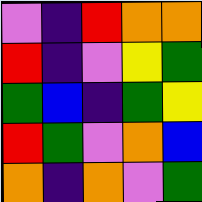[["violet", "indigo", "red", "orange", "orange"], ["red", "indigo", "violet", "yellow", "green"], ["green", "blue", "indigo", "green", "yellow"], ["red", "green", "violet", "orange", "blue"], ["orange", "indigo", "orange", "violet", "green"]]